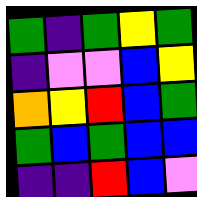[["green", "indigo", "green", "yellow", "green"], ["indigo", "violet", "violet", "blue", "yellow"], ["orange", "yellow", "red", "blue", "green"], ["green", "blue", "green", "blue", "blue"], ["indigo", "indigo", "red", "blue", "violet"]]